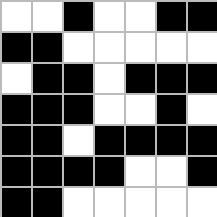[["white", "white", "black", "white", "white", "black", "black"], ["black", "black", "white", "white", "white", "white", "white"], ["white", "black", "black", "white", "black", "black", "black"], ["black", "black", "black", "white", "white", "black", "white"], ["black", "black", "white", "black", "black", "black", "black"], ["black", "black", "black", "black", "white", "white", "black"], ["black", "black", "white", "white", "white", "white", "white"]]